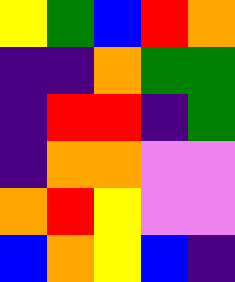[["yellow", "green", "blue", "red", "orange"], ["indigo", "indigo", "orange", "green", "green"], ["indigo", "red", "red", "indigo", "green"], ["indigo", "orange", "orange", "violet", "violet"], ["orange", "red", "yellow", "violet", "violet"], ["blue", "orange", "yellow", "blue", "indigo"]]